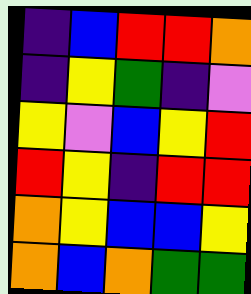[["indigo", "blue", "red", "red", "orange"], ["indigo", "yellow", "green", "indigo", "violet"], ["yellow", "violet", "blue", "yellow", "red"], ["red", "yellow", "indigo", "red", "red"], ["orange", "yellow", "blue", "blue", "yellow"], ["orange", "blue", "orange", "green", "green"]]